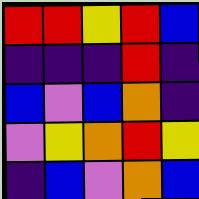[["red", "red", "yellow", "red", "blue"], ["indigo", "indigo", "indigo", "red", "indigo"], ["blue", "violet", "blue", "orange", "indigo"], ["violet", "yellow", "orange", "red", "yellow"], ["indigo", "blue", "violet", "orange", "blue"]]